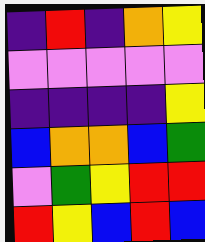[["indigo", "red", "indigo", "orange", "yellow"], ["violet", "violet", "violet", "violet", "violet"], ["indigo", "indigo", "indigo", "indigo", "yellow"], ["blue", "orange", "orange", "blue", "green"], ["violet", "green", "yellow", "red", "red"], ["red", "yellow", "blue", "red", "blue"]]